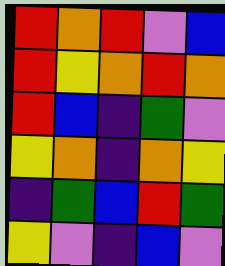[["red", "orange", "red", "violet", "blue"], ["red", "yellow", "orange", "red", "orange"], ["red", "blue", "indigo", "green", "violet"], ["yellow", "orange", "indigo", "orange", "yellow"], ["indigo", "green", "blue", "red", "green"], ["yellow", "violet", "indigo", "blue", "violet"]]